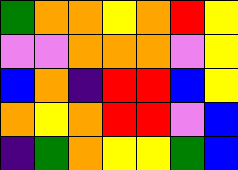[["green", "orange", "orange", "yellow", "orange", "red", "yellow"], ["violet", "violet", "orange", "orange", "orange", "violet", "yellow"], ["blue", "orange", "indigo", "red", "red", "blue", "yellow"], ["orange", "yellow", "orange", "red", "red", "violet", "blue"], ["indigo", "green", "orange", "yellow", "yellow", "green", "blue"]]